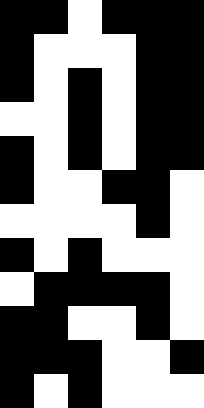[["black", "black", "white", "black", "black", "black"], ["black", "white", "white", "white", "black", "black"], ["black", "white", "black", "white", "black", "black"], ["white", "white", "black", "white", "black", "black"], ["black", "white", "black", "white", "black", "black"], ["black", "white", "white", "black", "black", "white"], ["white", "white", "white", "white", "black", "white"], ["black", "white", "black", "white", "white", "white"], ["white", "black", "black", "black", "black", "white"], ["black", "black", "white", "white", "black", "white"], ["black", "black", "black", "white", "white", "black"], ["black", "white", "black", "white", "white", "white"]]